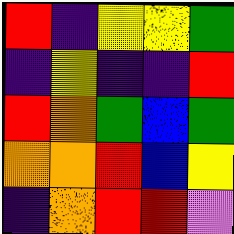[["red", "indigo", "yellow", "yellow", "green"], ["indigo", "yellow", "indigo", "indigo", "red"], ["red", "orange", "green", "blue", "green"], ["orange", "orange", "red", "blue", "yellow"], ["indigo", "orange", "red", "red", "violet"]]